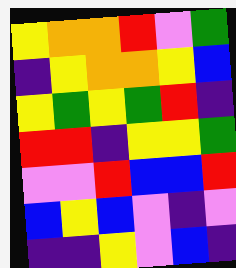[["yellow", "orange", "orange", "red", "violet", "green"], ["indigo", "yellow", "orange", "orange", "yellow", "blue"], ["yellow", "green", "yellow", "green", "red", "indigo"], ["red", "red", "indigo", "yellow", "yellow", "green"], ["violet", "violet", "red", "blue", "blue", "red"], ["blue", "yellow", "blue", "violet", "indigo", "violet"], ["indigo", "indigo", "yellow", "violet", "blue", "indigo"]]